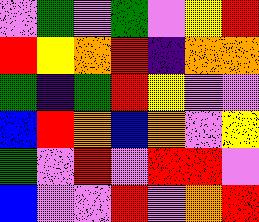[["violet", "green", "violet", "green", "violet", "yellow", "red"], ["red", "yellow", "orange", "red", "indigo", "orange", "orange"], ["green", "indigo", "green", "red", "yellow", "violet", "violet"], ["blue", "red", "orange", "blue", "orange", "violet", "yellow"], ["green", "violet", "red", "violet", "red", "red", "violet"], ["blue", "violet", "violet", "red", "violet", "orange", "red"]]